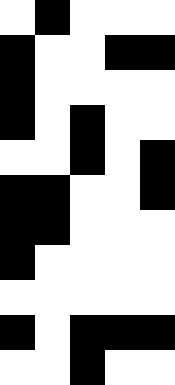[["white", "black", "white", "white", "white"], ["black", "white", "white", "black", "black"], ["black", "white", "white", "white", "white"], ["black", "white", "black", "white", "white"], ["white", "white", "black", "white", "black"], ["black", "black", "white", "white", "black"], ["black", "black", "white", "white", "white"], ["black", "white", "white", "white", "white"], ["white", "white", "white", "white", "white"], ["black", "white", "black", "black", "black"], ["white", "white", "black", "white", "white"]]